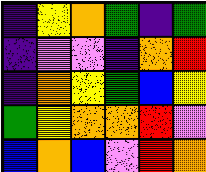[["indigo", "yellow", "orange", "green", "indigo", "green"], ["indigo", "violet", "violet", "indigo", "orange", "red"], ["indigo", "orange", "yellow", "green", "blue", "yellow"], ["green", "yellow", "orange", "orange", "red", "violet"], ["blue", "orange", "blue", "violet", "red", "orange"]]